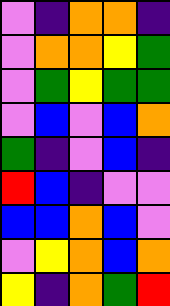[["violet", "indigo", "orange", "orange", "indigo"], ["violet", "orange", "orange", "yellow", "green"], ["violet", "green", "yellow", "green", "green"], ["violet", "blue", "violet", "blue", "orange"], ["green", "indigo", "violet", "blue", "indigo"], ["red", "blue", "indigo", "violet", "violet"], ["blue", "blue", "orange", "blue", "violet"], ["violet", "yellow", "orange", "blue", "orange"], ["yellow", "indigo", "orange", "green", "red"]]